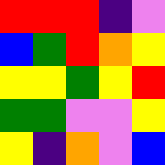[["red", "red", "red", "indigo", "violet"], ["blue", "green", "red", "orange", "yellow"], ["yellow", "yellow", "green", "yellow", "red"], ["green", "green", "violet", "violet", "yellow"], ["yellow", "indigo", "orange", "violet", "blue"]]